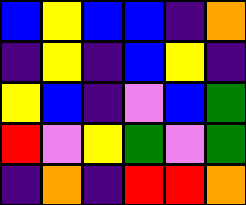[["blue", "yellow", "blue", "blue", "indigo", "orange"], ["indigo", "yellow", "indigo", "blue", "yellow", "indigo"], ["yellow", "blue", "indigo", "violet", "blue", "green"], ["red", "violet", "yellow", "green", "violet", "green"], ["indigo", "orange", "indigo", "red", "red", "orange"]]